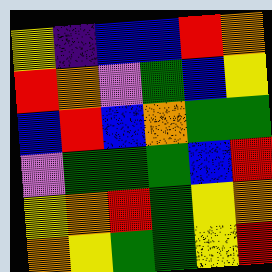[["yellow", "indigo", "blue", "blue", "red", "orange"], ["red", "orange", "violet", "green", "blue", "yellow"], ["blue", "red", "blue", "orange", "green", "green"], ["violet", "green", "green", "green", "blue", "red"], ["yellow", "orange", "red", "green", "yellow", "orange"], ["orange", "yellow", "green", "green", "yellow", "red"]]